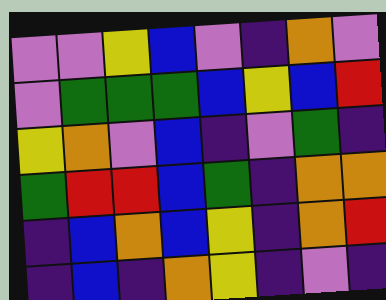[["violet", "violet", "yellow", "blue", "violet", "indigo", "orange", "violet"], ["violet", "green", "green", "green", "blue", "yellow", "blue", "red"], ["yellow", "orange", "violet", "blue", "indigo", "violet", "green", "indigo"], ["green", "red", "red", "blue", "green", "indigo", "orange", "orange"], ["indigo", "blue", "orange", "blue", "yellow", "indigo", "orange", "red"], ["indigo", "blue", "indigo", "orange", "yellow", "indigo", "violet", "indigo"]]